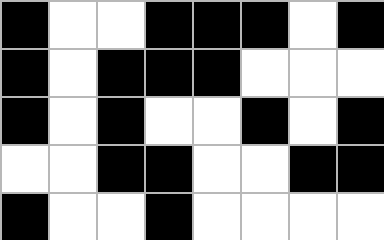[["black", "white", "white", "black", "black", "black", "white", "black"], ["black", "white", "black", "black", "black", "white", "white", "white"], ["black", "white", "black", "white", "white", "black", "white", "black"], ["white", "white", "black", "black", "white", "white", "black", "black"], ["black", "white", "white", "black", "white", "white", "white", "white"]]